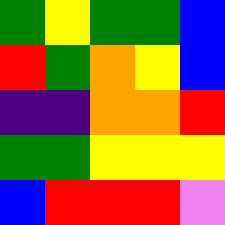[["green", "yellow", "green", "green", "blue"], ["red", "green", "orange", "yellow", "blue"], ["indigo", "indigo", "orange", "orange", "red"], ["green", "green", "yellow", "yellow", "yellow"], ["blue", "red", "red", "red", "violet"]]